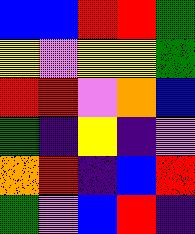[["blue", "blue", "red", "red", "green"], ["yellow", "violet", "yellow", "yellow", "green"], ["red", "red", "violet", "orange", "blue"], ["green", "indigo", "yellow", "indigo", "violet"], ["orange", "red", "indigo", "blue", "red"], ["green", "violet", "blue", "red", "indigo"]]